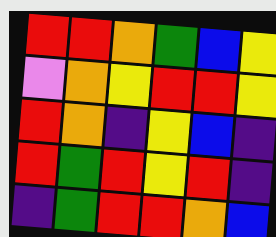[["red", "red", "orange", "green", "blue", "yellow"], ["violet", "orange", "yellow", "red", "red", "yellow"], ["red", "orange", "indigo", "yellow", "blue", "indigo"], ["red", "green", "red", "yellow", "red", "indigo"], ["indigo", "green", "red", "red", "orange", "blue"]]